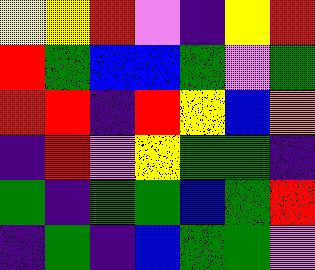[["yellow", "yellow", "red", "violet", "indigo", "yellow", "red"], ["red", "green", "blue", "blue", "green", "violet", "green"], ["red", "red", "indigo", "red", "yellow", "blue", "orange"], ["indigo", "red", "violet", "yellow", "green", "green", "indigo"], ["green", "indigo", "green", "green", "blue", "green", "red"], ["indigo", "green", "indigo", "blue", "green", "green", "violet"]]